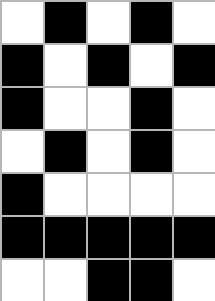[["white", "black", "white", "black", "white"], ["black", "white", "black", "white", "black"], ["black", "white", "white", "black", "white"], ["white", "black", "white", "black", "white"], ["black", "white", "white", "white", "white"], ["black", "black", "black", "black", "black"], ["white", "white", "black", "black", "white"]]